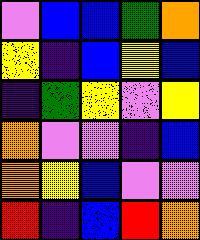[["violet", "blue", "blue", "green", "orange"], ["yellow", "indigo", "blue", "yellow", "blue"], ["indigo", "green", "yellow", "violet", "yellow"], ["orange", "violet", "violet", "indigo", "blue"], ["orange", "yellow", "blue", "violet", "violet"], ["red", "indigo", "blue", "red", "orange"]]